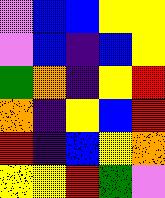[["violet", "blue", "blue", "yellow", "yellow"], ["violet", "blue", "indigo", "blue", "yellow"], ["green", "orange", "indigo", "yellow", "red"], ["orange", "indigo", "yellow", "blue", "red"], ["red", "indigo", "blue", "yellow", "orange"], ["yellow", "yellow", "red", "green", "violet"]]